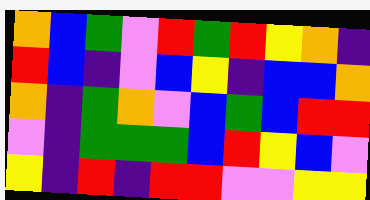[["orange", "blue", "green", "violet", "red", "green", "red", "yellow", "orange", "indigo"], ["red", "blue", "indigo", "violet", "blue", "yellow", "indigo", "blue", "blue", "orange"], ["orange", "indigo", "green", "orange", "violet", "blue", "green", "blue", "red", "red"], ["violet", "indigo", "green", "green", "green", "blue", "red", "yellow", "blue", "violet"], ["yellow", "indigo", "red", "indigo", "red", "red", "violet", "violet", "yellow", "yellow"]]